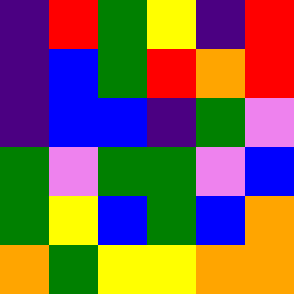[["indigo", "red", "green", "yellow", "indigo", "red"], ["indigo", "blue", "green", "red", "orange", "red"], ["indigo", "blue", "blue", "indigo", "green", "violet"], ["green", "violet", "green", "green", "violet", "blue"], ["green", "yellow", "blue", "green", "blue", "orange"], ["orange", "green", "yellow", "yellow", "orange", "orange"]]